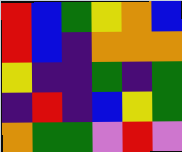[["red", "blue", "green", "yellow", "orange", "blue"], ["red", "blue", "indigo", "orange", "orange", "orange"], ["yellow", "indigo", "indigo", "green", "indigo", "green"], ["indigo", "red", "indigo", "blue", "yellow", "green"], ["orange", "green", "green", "violet", "red", "violet"]]